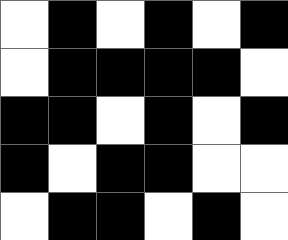[["white", "black", "white", "black", "white", "black"], ["white", "black", "black", "black", "black", "white"], ["black", "black", "white", "black", "white", "black"], ["black", "white", "black", "black", "white", "white"], ["white", "black", "black", "white", "black", "white"]]